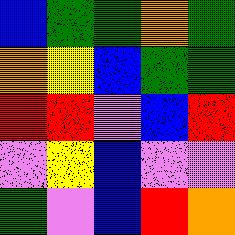[["blue", "green", "green", "orange", "green"], ["orange", "yellow", "blue", "green", "green"], ["red", "red", "violet", "blue", "red"], ["violet", "yellow", "blue", "violet", "violet"], ["green", "violet", "blue", "red", "orange"]]